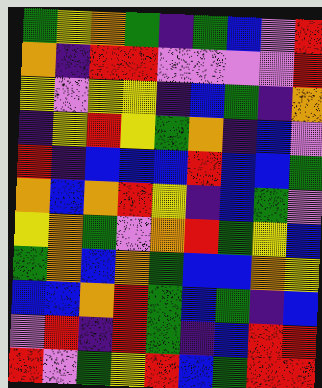[["green", "yellow", "orange", "green", "indigo", "green", "blue", "violet", "red"], ["orange", "indigo", "red", "red", "violet", "violet", "violet", "violet", "red"], ["yellow", "violet", "yellow", "yellow", "indigo", "blue", "green", "indigo", "orange"], ["indigo", "yellow", "red", "yellow", "green", "orange", "indigo", "blue", "violet"], ["red", "indigo", "blue", "blue", "blue", "red", "blue", "blue", "green"], ["orange", "blue", "orange", "red", "yellow", "indigo", "blue", "green", "violet"], ["yellow", "orange", "green", "violet", "orange", "red", "green", "yellow", "blue"], ["green", "orange", "blue", "orange", "green", "blue", "blue", "orange", "yellow"], ["blue", "blue", "orange", "red", "green", "blue", "green", "indigo", "blue"], ["violet", "red", "indigo", "red", "green", "indigo", "blue", "red", "red"], ["red", "violet", "green", "yellow", "red", "blue", "green", "red", "red"]]